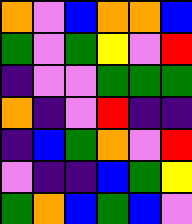[["orange", "violet", "blue", "orange", "orange", "blue"], ["green", "violet", "green", "yellow", "violet", "red"], ["indigo", "violet", "violet", "green", "green", "green"], ["orange", "indigo", "violet", "red", "indigo", "indigo"], ["indigo", "blue", "green", "orange", "violet", "red"], ["violet", "indigo", "indigo", "blue", "green", "yellow"], ["green", "orange", "blue", "green", "blue", "violet"]]